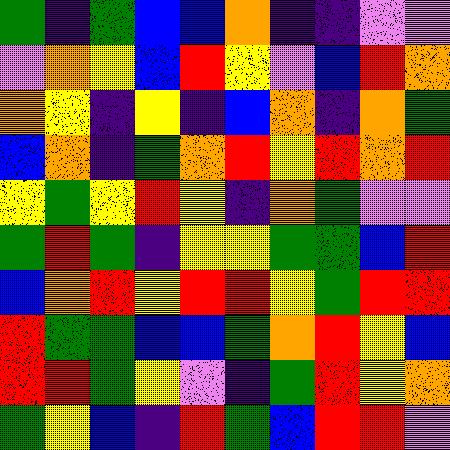[["green", "indigo", "green", "blue", "blue", "orange", "indigo", "indigo", "violet", "violet"], ["violet", "orange", "yellow", "blue", "red", "yellow", "violet", "blue", "red", "orange"], ["orange", "yellow", "indigo", "yellow", "indigo", "blue", "orange", "indigo", "orange", "green"], ["blue", "orange", "indigo", "green", "orange", "red", "yellow", "red", "orange", "red"], ["yellow", "green", "yellow", "red", "yellow", "indigo", "orange", "green", "violet", "violet"], ["green", "red", "green", "indigo", "yellow", "yellow", "green", "green", "blue", "red"], ["blue", "orange", "red", "yellow", "red", "red", "yellow", "green", "red", "red"], ["red", "green", "green", "blue", "blue", "green", "orange", "red", "yellow", "blue"], ["red", "red", "green", "yellow", "violet", "indigo", "green", "red", "yellow", "orange"], ["green", "yellow", "blue", "indigo", "red", "green", "blue", "red", "red", "violet"]]